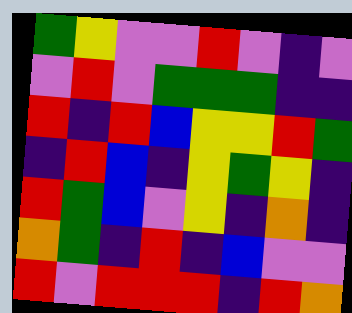[["green", "yellow", "violet", "violet", "red", "violet", "indigo", "violet"], ["violet", "red", "violet", "green", "green", "green", "indigo", "indigo"], ["red", "indigo", "red", "blue", "yellow", "yellow", "red", "green"], ["indigo", "red", "blue", "indigo", "yellow", "green", "yellow", "indigo"], ["red", "green", "blue", "violet", "yellow", "indigo", "orange", "indigo"], ["orange", "green", "indigo", "red", "indigo", "blue", "violet", "violet"], ["red", "violet", "red", "red", "red", "indigo", "red", "orange"]]